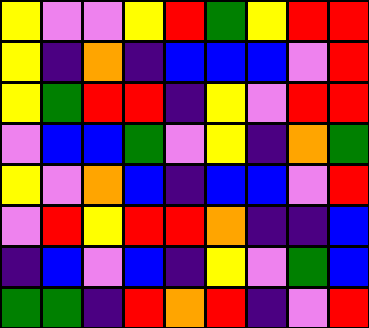[["yellow", "violet", "violet", "yellow", "red", "green", "yellow", "red", "red"], ["yellow", "indigo", "orange", "indigo", "blue", "blue", "blue", "violet", "red"], ["yellow", "green", "red", "red", "indigo", "yellow", "violet", "red", "red"], ["violet", "blue", "blue", "green", "violet", "yellow", "indigo", "orange", "green"], ["yellow", "violet", "orange", "blue", "indigo", "blue", "blue", "violet", "red"], ["violet", "red", "yellow", "red", "red", "orange", "indigo", "indigo", "blue"], ["indigo", "blue", "violet", "blue", "indigo", "yellow", "violet", "green", "blue"], ["green", "green", "indigo", "red", "orange", "red", "indigo", "violet", "red"]]